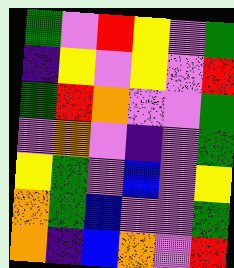[["green", "violet", "red", "yellow", "violet", "green"], ["indigo", "yellow", "violet", "yellow", "violet", "red"], ["green", "red", "orange", "violet", "violet", "green"], ["violet", "orange", "violet", "indigo", "violet", "green"], ["yellow", "green", "violet", "blue", "violet", "yellow"], ["orange", "green", "blue", "violet", "violet", "green"], ["orange", "indigo", "blue", "orange", "violet", "red"]]